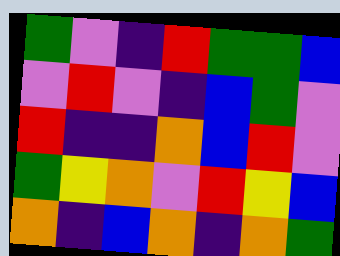[["green", "violet", "indigo", "red", "green", "green", "blue"], ["violet", "red", "violet", "indigo", "blue", "green", "violet"], ["red", "indigo", "indigo", "orange", "blue", "red", "violet"], ["green", "yellow", "orange", "violet", "red", "yellow", "blue"], ["orange", "indigo", "blue", "orange", "indigo", "orange", "green"]]